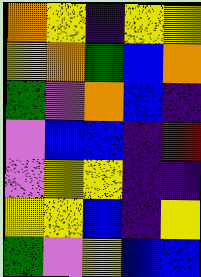[["orange", "yellow", "indigo", "yellow", "yellow"], ["yellow", "orange", "green", "blue", "orange"], ["green", "violet", "orange", "blue", "indigo"], ["violet", "blue", "blue", "indigo", "red"], ["violet", "yellow", "yellow", "indigo", "indigo"], ["yellow", "yellow", "blue", "indigo", "yellow"], ["green", "violet", "yellow", "blue", "blue"]]